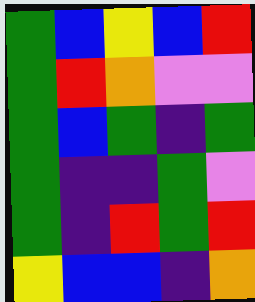[["green", "blue", "yellow", "blue", "red"], ["green", "red", "orange", "violet", "violet"], ["green", "blue", "green", "indigo", "green"], ["green", "indigo", "indigo", "green", "violet"], ["green", "indigo", "red", "green", "red"], ["yellow", "blue", "blue", "indigo", "orange"]]